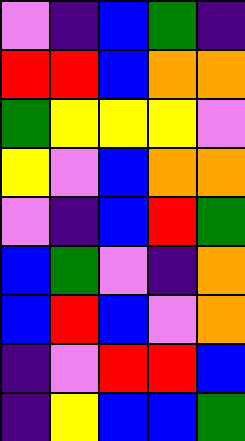[["violet", "indigo", "blue", "green", "indigo"], ["red", "red", "blue", "orange", "orange"], ["green", "yellow", "yellow", "yellow", "violet"], ["yellow", "violet", "blue", "orange", "orange"], ["violet", "indigo", "blue", "red", "green"], ["blue", "green", "violet", "indigo", "orange"], ["blue", "red", "blue", "violet", "orange"], ["indigo", "violet", "red", "red", "blue"], ["indigo", "yellow", "blue", "blue", "green"]]